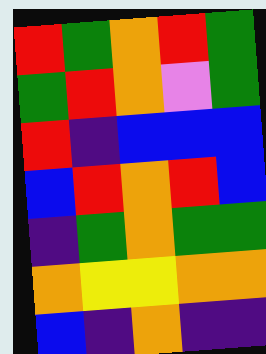[["red", "green", "orange", "red", "green"], ["green", "red", "orange", "violet", "green"], ["red", "indigo", "blue", "blue", "blue"], ["blue", "red", "orange", "red", "blue"], ["indigo", "green", "orange", "green", "green"], ["orange", "yellow", "yellow", "orange", "orange"], ["blue", "indigo", "orange", "indigo", "indigo"]]